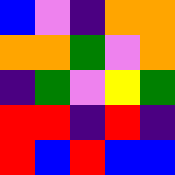[["blue", "violet", "indigo", "orange", "orange"], ["orange", "orange", "green", "violet", "orange"], ["indigo", "green", "violet", "yellow", "green"], ["red", "red", "indigo", "red", "indigo"], ["red", "blue", "red", "blue", "blue"]]